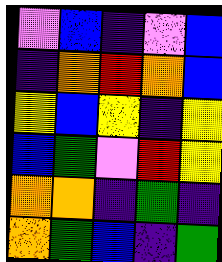[["violet", "blue", "indigo", "violet", "blue"], ["indigo", "orange", "red", "orange", "blue"], ["yellow", "blue", "yellow", "indigo", "yellow"], ["blue", "green", "violet", "red", "yellow"], ["orange", "orange", "indigo", "green", "indigo"], ["orange", "green", "blue", "indigo", "green"]]